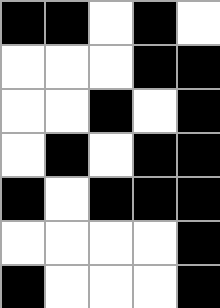[["black", "black", "white", "black", "white"], ["white", "white", "white", "black", "black"], ["white", "white", "black", "white", "black"], ["white", "black", "white", "black", "black"], ["black", "white", "black", "black", "black"], ["white", "white", "white", "white", "black"], ["black", "white", "white", "white", "black"]]